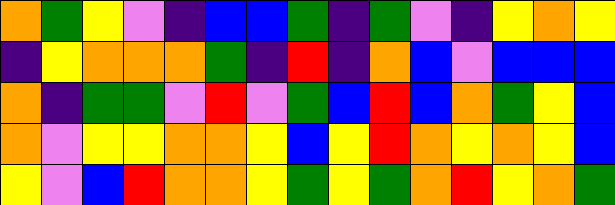[["orange", "green", "yellow", "violet", "indigo", "blue", "blue", "green", "indigo", "green", "violet", "indigo", "yellow", "orange", "yellow"], ["indigo", "yellow", "orange", "orange", "orange", "green", "indigo", "red", "indigo", "orange", "blue", "violet", "blue", "blue", "blue"], ["orange", "indigo", "green", "green", "violet", "red", "violet", "green", "blue", "red", "blue", "orange", "green", "yellow", "blue"], ["orange", "violet", "yellow", "yellow", "orange", "orange", "yellow", "blue", "yellow", "red", "orange", "yellow", "orange", "yellow", "blue"], ["yellow", "violet", "blue", "red", "orange", "orange", "yellow", "green", "yellow", "green", "orange", "red", "yellow", "orange", "green"]]